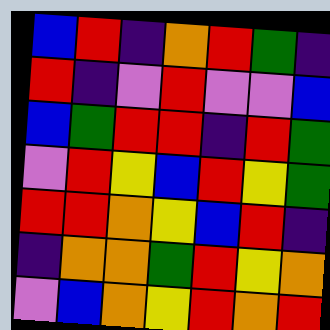[["blue", "red", "indigo", "orange", "red", "green", "indigo"], ["red", "indigo", "violet", "red", "violet", "violet", "blue"], ["blue", "green", "red", "red", "indigo", "red", "green"], ["violet", "red", "yellow", "blue", "red", "yellow", "green"], ["red", "red", "orange", "yellow", "blue", "red", "indigo"], ["indigo", "orange", "orange", "green", "red", "yellow", "orange"], ["violet", "blue", "orange", "yellow", "red", "orange", "red"]]